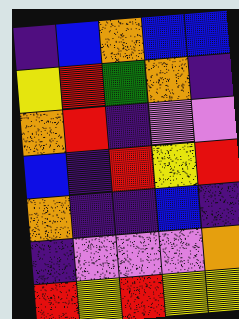[["indigo", "blue", "orange", "blue", "blue"], ["yellow", "red", "green", "orange", "indigo"], ["orange", "red", "indigo", "violet", "violet"], ["blue", "indigo", "red", "yellow", "red"], ["orange", "indigo", "indigo", "blue", "indigo"], ["indigo", "violet", "violet", "violet", "orange"], ["red", "yellow", "red", "yellow", "yellow"]]